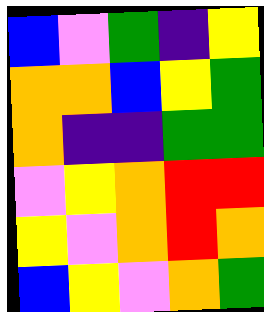[["blue", "violet", "green", "indigo", "yellow"], ["orange", "orange", "blue", "yellow", "green"], ["orange", "indigo", "indigo", "green", "green"], ["violet", "yellow", "orange", "red", "red"], ["yellow", "violet", "orange", "red", "orange"], ["blue", "yellow", "violet", "orange", "green"]]